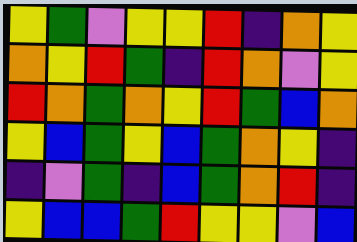[["yellow", "green", "violet", "yellow", "yellow", "red", "indigo", "orange", "yellow"], ["orange", "yellow", "red", "green", "indigo", "red", "orange", "violet", "yellow"], ["red", "orange", "green", "orange", "yellow", "red", "green", "blue", "orange"], ["yellow", "blue", "green", "yellow", "blue", "green", "orange", "yellow", "indigo"], ["indigo", "violet", "green", "indigo", "blue", "green", "orange", "red", "indigo"], ["yellow", "blue", "blue", "green", "red", "yellow", "yellow", "violet", "blue"]]